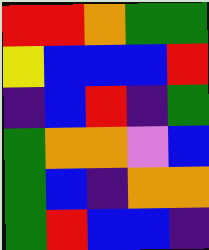[["red", "red", "orange", "green", "green"], ["yellow", "blue", "blue", "blue", "red"], ["indigo", "blue", "red", "indigo", "green"], ["green", "orange", "orange", "violet", "blue"], ["green", "blue", "indigo", "orange", "orange"], ["green", "red", "blue", "blue", "indigo"]]